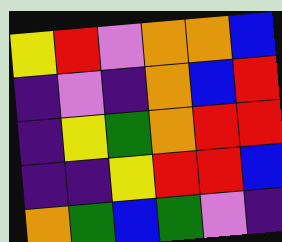[["yellow", "red", "violet", "orange", "orange", "blue"], ["indigo", "violet", "indigo", "orange", "blue", "red"], ["indigo", "yellow", "green", "orange", "red", "red"], ["indigo", "indigo", "yellow", "red", "red", "blue"], ["orange", "green", "blue", "green", "violet", "indigo"]]